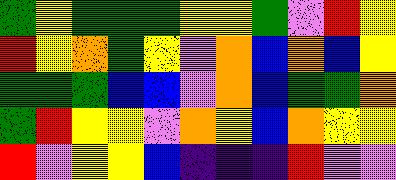[["green", "yellow", "green", "green", "green", "yellow", "yellow", "green", "violet", "red", "yellow"], ["red", "yellow", "orange", "green", "yellow", "violet", "orange", "blue", "orange", "blue", "yellow"], ["green", "green", "green", "blue", "blue", "violet", "orange", "blue", "green", "green", "orange"], ["green", "red", "yellow", "yellow", "violet", "orange", "yellow", "blue", "orange", "yellow", "yellow"], ["red", "violet", "yellow", "yellow", "blue", "indigo", "indigo", "indigo", "red", "violet", "violet"]]